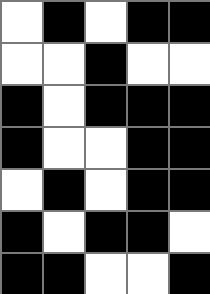[["white", "black", "white", "black", "black"], ["white", "white", "black", "white", "white"], ["black", "white", "black", "black", "black"], ["black", "white", "white", "black", "black"], ["white", "black", "white", "black", "black"], ["black", "white", "black", "black", "white"], ["black", "black", "white", "white", "black"]]